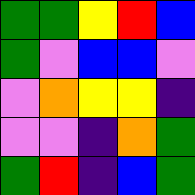[["green", "green", "yellow", "red", "blue"], ["green", "violet", "blue", "blue", "violet"], ["violet", "orange", "yellow", "yellow", "indigo"], ["violet", "violet", "indigo", "orange", "green"], ["green", "red", "indigo", "blue", "green"]]